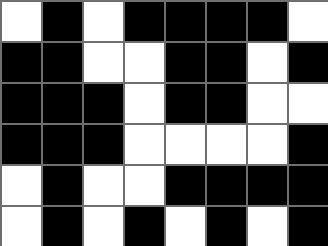[["white", "black", "white", "black", "black", "black", "black", "white"], ["black", "black", "white", "white", "black", "black", "white", "black"], ["black", "black", "black", "white", "black", "black", "white", "white"], ["black", "black", "black", "white", "white", "white", "white", "black"], ["white", "black", "white", "white", "black", "black", "black", "black"], ["white", "black", "white", "black", "white", "black", "white", "black"]]